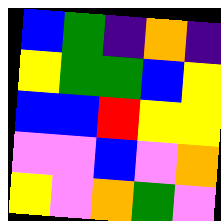[["blue", "green", "indigo", "orange", "indigo"], ["yellow", "green", "green", "blue", "yellow"], ["blue", "blue", "red", "yellow", "yellow"], ["violet", "violet", "blue", "violet", "orange"], ["yellow", "violet", "orange", "green", "violet"]]